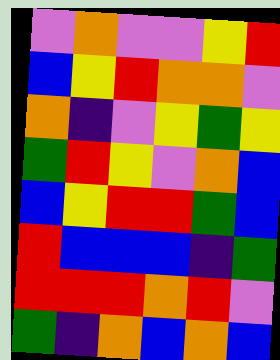[["violet", "orange", "violet", "violet", "yellow", "red"], ["blue", "yellow", "red", "orange", "orange", "violet"], ["orange", "indigo", "violet", "yellow", "green", "yellow"], ["green", "red", "yellow", "violet", "orange", "blue"], ["blue", "yellow", "red", "red", "green", "blue"], ["red", "blue", "blue", "blue", "indigo", "green"], ["red", "red", "red", "orange", "red", "violet"], ["green", "indigo", "orange", "blue", "orange", "blue"]]